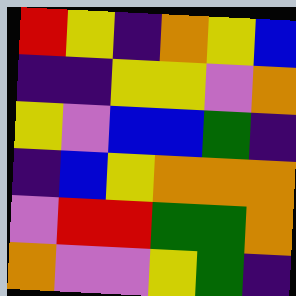[["red", "yellow", "indigo", "orange", "yellow", "blue"], ["indigo", "indigo", "yellow", "yellow", "violet", "orange"], ["yellow", "violet", "blue", "blue", "green", "indigo"], ["indigo", "blue", "yellow", "orange", "orange", "orange"], ["violet", "red", "red", "green", "green", "orange"], ["orange", "violet", "violet", "yellow", "green", "indigo"]]